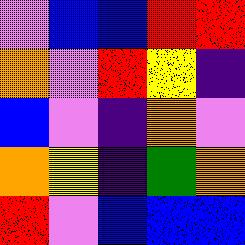[["violet", "blue", "blue", "red", "red"], ["orange", "violet", "red", "yellow", "indigo"], ["blue", "violet", "indigo", "orange", "violet"], ["orange", "yellow", "indigo", "green", "orange"], ["red", "violet", "blue", "blue", "blue"]]